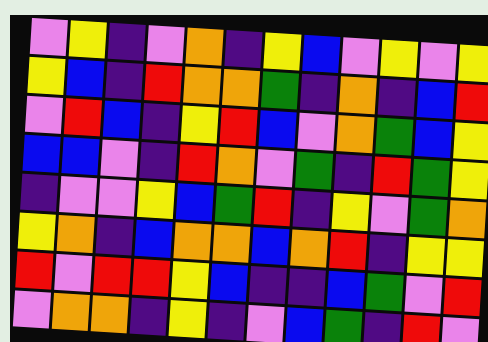[["violet", "yellow", "indigo", "violet", "orange", "indigo", "yellow", "blue", "violet", "yellow", "violet", "yellow"], ["yellow", "blue", "indigo", "red", "orange", "orange", "green", "indigo", "orange", "indigo", "blue", "red"], ["violet", "red", "blue", "indigo", "yellow", "red", "blue", "violet", "orange", "green", "blue", "yellow"], ["blue", "blue", "violet", "indigo", "red", "orange", "violet", "green", "indigo", "red", "green", "yellow"], ["indigo", "violet", "violet", "yellow", "blue", "green", "red", "indigo", "yellow", "violet", "green", "orange"], ["yellow", "orange", "indigo", "blue", "orange", "orange", "blue", "orange", "red", "indigo", "yellow", "yellow"], ["red", "violet", "red", "red", "yellow", "blue", "indigo", "indigo", "blue", "green", "violet", "red"], ["violet", "orange", "orange", "indigo", "yellow", "indigo", "violet", "blue", "green", "indigo", "red", "violet"]]